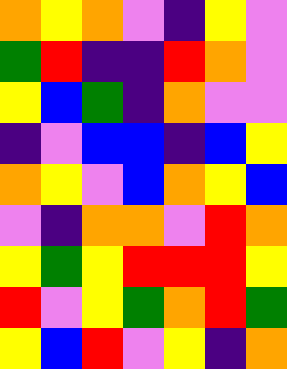[["orange", "yellow", "orange", "violet", "indigo", "yellow", "violet"], ["green", "red", "indigo", "indigo", "red", "orange", "violet"], ["yellow", "blue", "green", "indigo", "orange", "violet", "violet"], ["indigo", "violet", "blue", "blue", "indigo", "blue", "yellow"], ["orange", "yellow", "violet", "blue", "orange", "yellow", "blue"], ["violet", "indigo", "orange", "orange", "violet", "red", "orange"], ["yellow", "green", "yellow", "red", "red", "red", "yellow"], ["red", "violet", "yellow", "green", "orange", "red", "green"], ["yellow", "blue", "red", "violet", "yellow", "indigo", "orange"]]